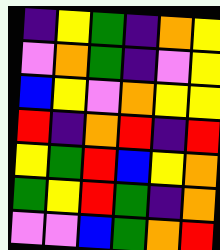[["indigo", "yellow", "green", "indigo", "orange", "yellow"], ["violet", "orange", "green", "indigo", "violet", "yellow"], ["blue", "yellow", "violet", "orange", "yellow", "yellow"], ["red", "indigo", "orange", "red", "indigo", "red"], ["yellow", "green", "red", "blue", "yellow", "orange"], ["green", "yellow", "red", "green", "indigo", "orange"], ["violet", "violet", "blue", "green", "orange", "red"]]